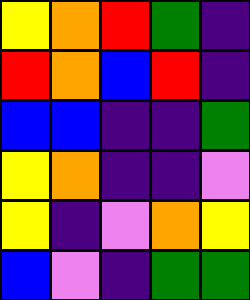[["yellow", "orange", "red", "green", "indigo"], ["red", "orange", "blue", "red", "indigo"], ["blue", "blue", "indigo", "indigo", "green"], ["yellow", "orange", "indigo", "indigo", "violet"], ["yellow", "indigo", "violet", "orange", "yellow"], ["blue", "violet", "indigo", "green", "green"]]